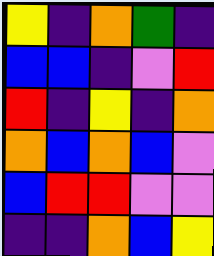[["yellow", "indigo", "orange", "green", "indigo"], ["blue", "blue", "indigo", "violet", "red"], ["red", "indigo", "yellow", "indigo", "orange"], ["orange", "blue", "orange", "blue", "violet"], ["blue", "red", "red", "violet", "violet"], ["indigo", "indigo", "orange", "blue", "yellow"]]